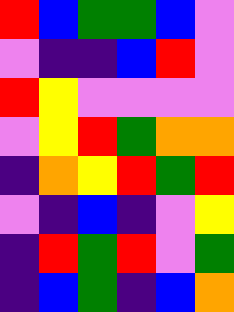[["red", "blue", "green", "green", "blue", "violet"], ["violet", "indigo", "indigo", "blue", "red", "violet"], ["red", "yellow", "violet", "violet", "violet", "violet"], ["violet", "yellow", "red", "green", "orange", "orange"], ["indigo", "orange", "yellow", "red", "green", "red"], ["violet", "indigo", "blue", "indigo", "violet", "yellow"], ["indigo", "red", "green", "red", "violet", "green"], ["indigo", "blue", "green", "indigo", "blue", "orange"]]